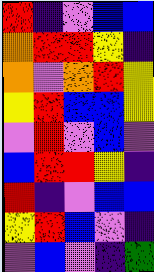[["red", "indigo", "violet", "blue", "blue"], ["orange", "red", "red", "yellow", "indigo"], ["orange", "violet", "orange", "red", "yellow"], ["yellow", "red", "blue", "blue", "yellow"], ["violet", "red", "violet", "blue", "violet"], ["blue", "red", "red", "yellow", "indigo"], ["red", "indigo", "violet", "blue", "blue"], ["yellow", "red", "blue", "violet", "indigo"], ["violet", "blue", "violet", "indigo", "green"]]